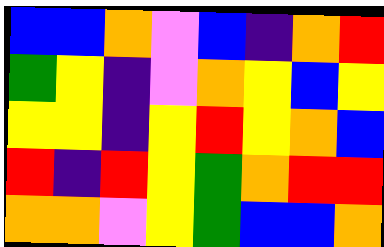[["blue", "blue", "orange", "violet", "blue", "indigo", "orange", "red"], ["green", "yellow", "indigo", "violet", "orange", "yellow", "blue", "yellow"], ["yellow", "yellow", "indigo", "yellow", "red", "yellow", "orange", "blue"], ["red", "indigo", "red", "yellow", "green", "orange", "red", "red"], ["orange", "orange", "violet", "yellow", "green", "blue", "blue", "orange"]]